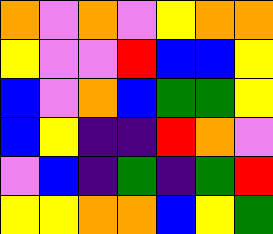[["orange", "violet", "orange", "violet", "yellow", "orange", "orange"], ["yellow", "violet", "violet", "red", "blue", "blue", "yellow"], ["blue", "violet", "orange", "blue", "green", "green", "yellow"], ["blue", "yellow", "indigo", "indigo", "red", "orange", "violet"], ["violet", "blue", "indigo", "green", "indigo", "green", "red"], ["yellow", "yellow", "orange", "orange", "blue", "yellow", "green"]]